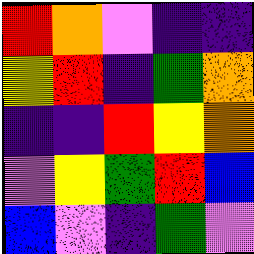[["red", "orange", "violet", "indigo", "indigo"], ["yellow", "red", "indigo", "green", "orange"], ["indigo", "indigo", "red", "yellow", "orange"], ["violet", "yellow", "green", "red", "blue"], ["blue", "violet", "indigo", "green", "violet"]]